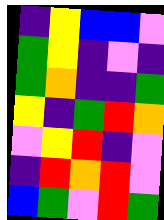[["indigo", "yellow", "blue", "blue", "violet"], ["green", "yellow", "indigo", "violet", "indigo"], ["green", "orange", "indigo", "indigo", "green"], ["yellow", "indigo", "green", "red", "orange"], ["violet", "yellow", "red", "indigo", "violet"], ["indigo", "red", "orange", "red", "violet"], ["blue", "green", "violet", "red", "green"]]